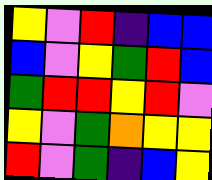[["yellow", "violet", "red", "indigo", "blue", "blue"], ["blue", "violet", "yellow", "green", "red", "blue"], ["green", "red", "red", "yellow", "red", "violet"], ["yellow", "violet", "green", "orange", "yellow", "yellow"], ["red", "violet", "green", "indigo", "blue", "yellow"]]